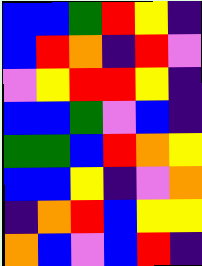[["blue", "blue", "green", "red", "yellow", "indigo"], ["blue", "red", "orange", "indigo", "red", "violet"], ["violet", "yellow", "red", "red", "yellow", "indigo"], ["blue", "blue", "green", "violet", "blue", "indigo"], ["green", "green", "blue", "red", "orange", "yellow"], ["blue", "blue", "yellow", "indigo", "violet", "orange"], ["indigo", "orange", "red", "blue", "yellow", "yellow"], ["orange", "blue", "violet", "blue", "red", "indigo"]]